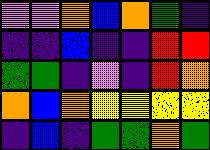[["violet", "violet", "orange", "blue", "orange", "green", "indigo"], ["indigo", "indigo", "blue", "indigo", "indigo", "red", "red"], ["green", "green", "indigo", "violet", "indigo", "red", "orange"], ["orange", "blue", "orange", "yellow", "yellow", "yellow", "yellow"], ["indigo", "blue", "indigo", "green", "green", "orange", "green"]]